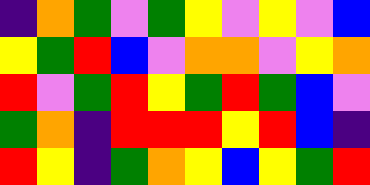[["indigo", "orange", "green", "violet", "green", "yellow", "violet", "yellow", "violet", "blue"], ["yellow", "green", "red", "blue", "violet", "orange", "orange", "violet", "yellow", "orange"], ["red", "violet", "green", "red", "yellow", "green", "red", "green", "blue", "violet"], ["green", "orange", "indigo", "red", "red", "red", "yellow", "red", "blue", "indigo"], ["red", "yellow", "indigo", "green", "orange", "yellow", "blue", "yellow", "green", "red"]]